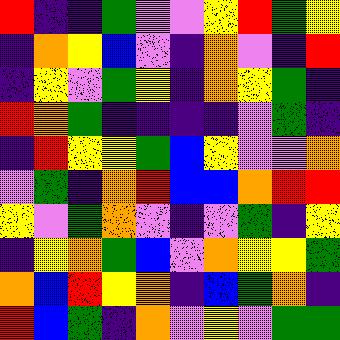[["red", "indigo", "indigo", "green", "violet", "violet", "yellow", "red", "green", "yellow"], ["indigo", "orange", "yellow", "blue", "violet", "indigo", "orange", "violet", "indigo", "red"], ["indigo", "yellow", "violet", "green", "yellow", "indigo", "orange", "yellow", "green", "indigo"], ["red", "orange", "green", "indigo", "indigo", "indigo", "indigo", "violet", "green", "indigo"], ["indigo", "red", "yellow", "yellow", "green", "blue", "yellow", "violet", "violet", "orange"], ["violet", "green", "indigo", "orange", "red", "blue", "blue", "orange", "red", "red"], ["yellow", "violet", "green", "orange", "violet", "indigo", "violet", "green", "indigo", "yellow"], ["indigo", "yellow", "orange", "green", "blue", "violet", "orange", "yellow", "yellow", "green"], ["orange", "blue", "red", "yellow", "orange", "indigo", "blue", "green", "orange", "indigo"], ["red", "blue", "green", "indigo", "orange", "violet", "yellow", "violet", "green", "green"]]